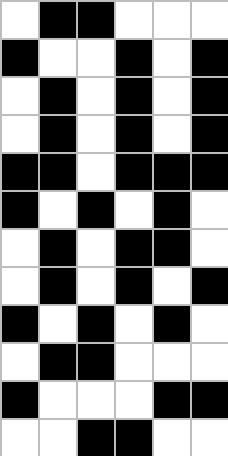[["white", "black", "black", "white", "white", "white"], ["black", "white", "white", "black", "white", "black"], ["white", "black", "white", "black", "white", "black"], ["white", "black", "white", "black", "white", "black"], ["black", "black", "white", "black", "black", "black"], ["black", "white", "black", "white", "black", "white"], ["white", "black", "white", "black", "black", "white"], ["white", "black", "white", "black", "white", "black"], ["black", "white", "black", "white", "black", "white"], ["white", "black", "black", "white", "white", "white"], ["black", "white", "white", "white", "black", "black"], ["white", "white", "black", "black", "white", "white"]]